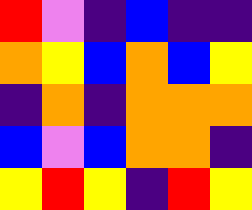[["red", "violet", "indigo", "blue", "indigo", "indigo"], ["orange", "yellow", "blue", "orange", "blue", "yellow"], ["indigo", "orange", "indigo", "orange", "orange", "orange"], ["blue", "violet", "blue", "orange", "orange", "indigo"], ["yellow", "red", "yellow", "indigo", "red", "yellow"]]